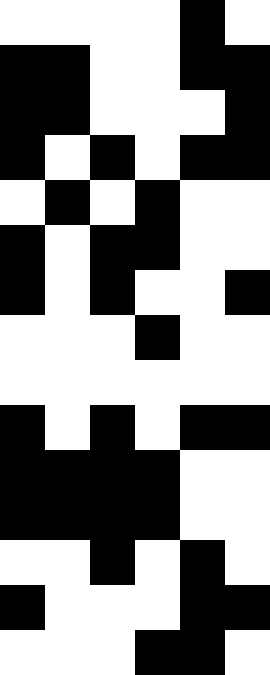[["white", "white", "white", "white", "black", "white"], ["black", "black", "white", "white", "black", "black"], ["black", "black", "white", "white", "white", "black"], ["black", "white", "black", "white", "black", "black"], ["white", "black", "white", "black", "white", "white"], ["black", "white", "black", "black", "white", "white"], ["black", "white", "black", "white", "white", "black"], ["white", "white", "white", "black", "white", "white"], ["white", "white", "white", "white", "white", "white"], ["black", "white", "black", "white", "black", "black"], ["black", "black", "black", "black", "white", "white"], ["black", "black", "black", "black", "white", "white"], ["white", "white", "black", "white", "black", "white"], ["black", "white", "white", "white", "black", "black"], ["white", "white", "white", "black", "black", "white"]]